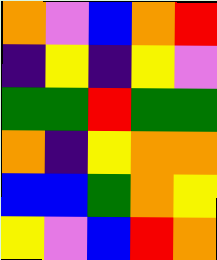[["orange", "violet", "blue", "orange", "red"], ["indigo", "yellow", "indigo", "yellow", "violet"], ["green", "green", "red", "green", "green"], ["orange", "indigo", "yellow", "orange", "orange"], ["blue", "blue", "green", "orange", "yellow"], ["yellow", "violet", "blue", "red", "orange"]]